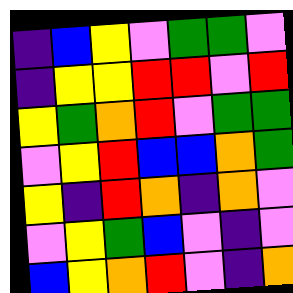[["indigo", "blue", "yellow", "violet", "green", "green", "violet"], ["indigo", "yellow", "yellow", "red", "red", "violet", "red"], ["yellow", "green", "orange", "red", "violet", "green", "green"], ["violet", "yellow", "red", "blue", "blue", "orange", "green"], ["yellow", "indigo", "red", "orange", "indigo", "orange", "violet"], ["violet", "yellow", "green", "blue", "violet", "indigo", "violet"], ["blue", "yellow", "orange", "red", "violet", "indigo", "orange"]]